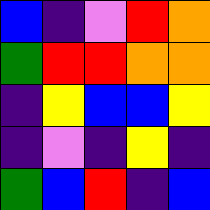[["blue", "indigo", "violet", "red", "orange"], ["green", "red", "red", "orange", "orange"], ["indigo", "yellow", "blue", "blue", "yellow"], ["indigo", "violet", "indigo", "yellow", "indigo"], ["green", "blue", "red", "indigo", "blue"]]